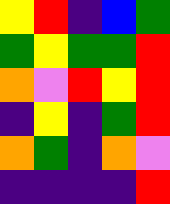[["yellow", "red", "indigo", "blue", "green"], ["green", "yellow", "green", "green", "red"], ["orange", "violet", "red", "yellow", "red"], ["indigo", "yellow", "indigo", "green", "red"], ["orange", "green", "indigo", "orange", "violet"], ["indigo", "indigo", "indigo", "indigo", "red"]]